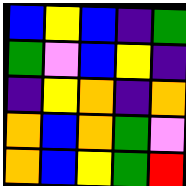[["blue", "yellow", "blue", "indigo", "green"], ["green", "violet", "blue", "yellow", "indigo"], ["indigo", "yellow", "orange", "indigo", "orange"], ["orange", "blue", "orange", "green", "violet"], ["orange", "blue", "yellow", "green", "red"]]